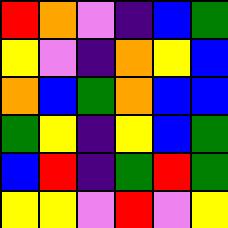[["red", "orange", "violet", "indigo", "blue", "green"], ["yellow", "violet", "indigo", "orange", "yellow", "blue"], ["orange", "blue", "green", "orange", "blue", "blue"], ["green", "yellow", "indigo", "yellow", "blue", "green"], ["blue", "red", "indigo", "green", "red", "green"], ["yellow", "yellow", "violet", "red", "violet", "yellow"]]